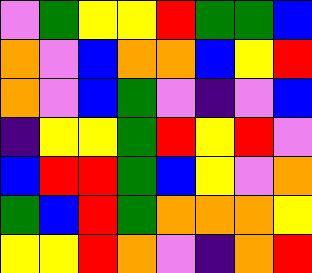[["violet", "green", "yellow", "yellow", "red", "green", "green", "blue"], ["orange", "violet", "blue", "orange", "orange", "blue", "yellow", "red"], ["orange", "violet", "blue", "green", "violet", "indigo", "violet", "blue"], ["indigo", "yellow", "yellow", "green", "red", "yellow", "red", "violet"], ["blue", "red", "red", "green", "blue", "yellow", "violet", "orange"], ["green", "blue", "red", "green", "orange", "orange", "orange", "yellow"], ["yellow", "yellow", "red", "orange", "violet", "indigo", "orange", "red"]]